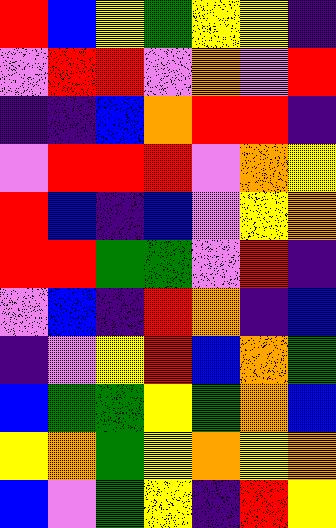[["red", "blue", "yellow", "green", "yellow", "yellow", "indigo"], ["violet", "red", "red", "violet", "orange", "violet", "red"], ["indigo", "indigo", "blue", "orange", "red", "red", "indigo"], ["violet", "red", "red", "red", "violet", "orange", "yellow"], ["red", "blue", "indigo", "blue", "violet", "yellow", "orange"], ["red", "red", "green", "green", "violet", "red", "indigo"], ["violet", "blue", "indigo", "red", "orange", "indigo", "blue"], ["indigo", "violet", "yellow", "red", "blue", "orange", "green"], ["blue", "green", "green", "yellow", "green", "orange", "blue"], ["yellow", "orange", "green", "yellow", "orange", "yellow", "orange"], ["blue", "violet", "green", "yellow", "indigo", "red", "yellow"]]